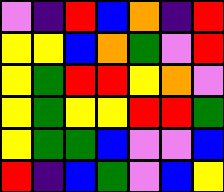[["violet", "indigo", "red", "blue", "orange", "indigo", "red"], ["yellow", "yellow", "blue", "orange", "green", "violet", "red"], ["yellow", "green", "red", "red", "yellow", "orange", "violet"], ["yellow", "green", "yellow", "yellow", "red", "red", "green"], ["yellow", "green", "green", "blue", "violet", "violet", "blue"], ["red", "indigo", "blue", "green", "violet", "blue", "yellow"]]